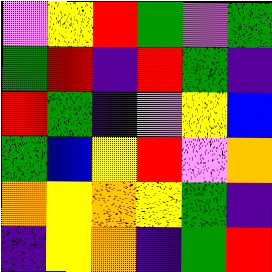[["violet", "yellow", "red", "green", "violet", "green"], ["green", "red", "indigo", "red", "green", "indigo"], ["red", "green", "indigo", "violet", "yellow", "blue"], ["green", "blue", "yellow", "red", "violet", "orange"], ["orange", "yellow", "orange", "yellow", "green", "indigo"], ["indigo", "yellow", "orange", "indigo", "green", "red"]]